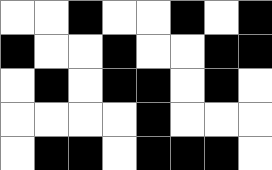[["white", "white", "black", "white", "white", "black", "white", "black"], ["black", "white", "white", "black", "white", "white", "black", "black"], ["white", "black", "white", "black", "black", "white", "black", "white"], ["white", "white", "white", "white", "black", "white", "white", "white"], ["white", "black", "black", "white", "black", "black", "black", "white"]]